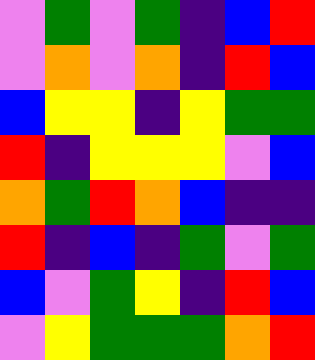[["violet", "green", "violet", "green", "indigo", "blue", "red"], ["violet", "orange", "violet", "orange", "indigo", "red", "blue"], ["blue", "yellow", "yellow", "indigo", "yellow", "green", "green"], ["red", "indigo", "yellow", "yellow", "yellow", "violet", "blue"], ["orange", "green", "red", "orange", "blue", "indigo", "indigo"], ["red", "indigo", "blue", "indigo", "green", "violet", "green"], ["blue", "violet", "green", "yellow", "indigo", "red", "blue"], ["violet", "yellow", "green", "green", "green", "orange", "red"]]